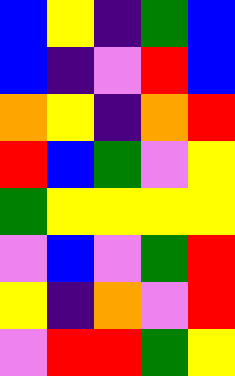[["blue", "yellow", "indigo", "green", "blue"], ["blue", "indigo", "violet", "red", "blue"], ["orange", "yellow", "indigo", "orange", "red"], ["red", "blue", "green", "violet", "yellow"], ["green", "yellow", "yellow", "yellow", "yellow"], ["violet", "blue", "violet", "green", "red"], ["yellow", "indigo", "orange", "violet", "red"], ["violet", "red", "red", "green", "yellow"]]